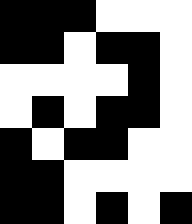[["black", "black", "black", "white", "white", "white"], ["black", "black", "white", "black", "black", "white"], ["white", "white", "white", "white", "black", "white"], ["white", "black", "white", "black", "black", "white"], ["black", "white", "black", "black", "white", "white"], ["black", "black", "white", "white", "white", "white"], ["black", "black", "white", "black", "white", "black"]]